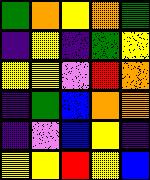[["green", "orange", "yellow", "orange", "green"], ["indigo", "yellow", "indigo", "green", "yellow"], ["yellow", "yellow", "violet", "red", "orange"], ["indigo", "green", "blue", "orange", "orange"], ["indigo", "violet", "blue", "yellow", "indigo"], ["yellow", "yellow", "red", "yellow", "blue"]]